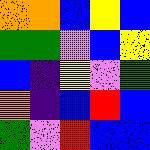[["orange", "orange", "blue", "yellow", "blue"], ["green", "green", "violet", "blue", "yellow"], ["blue", "indigo", "yellow", "violet", "green"], ["orange", "indigo", "blue", "red", "blue"], ["green", "violet", "red", "blue", "blue"]]